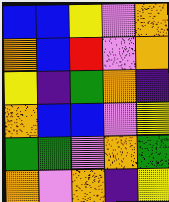[["blue", "blue", "yellow", "violet", "orange"], ["orange", "blue", "red", "violet", "orange"], ["yellow", "indigo", "green", "orange", "indigo"], ["orange", "blue", "blue", "violet", "yellow"], ["green", "green", "violet", "orange", "green"], ["orange", "violet", "orange", "indigo", "yellow"]]